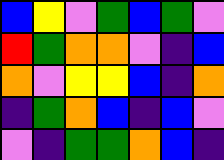[["blue", "yellow", "violet", "green", "blue", "green", "violet"], ["red", "green", "orange", "orange", "violet", "indigo", "blue"], ["orange", "violet", "yellow", "yellow", "blue", "indigo", "orange"], ["indigo", "green", "orange", "blue", "indigo", "blue", "violet"], ["violet", "indigo", "green", "green", "orange", "blue", "indigo"]]